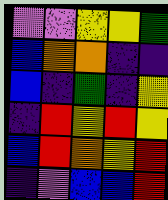[["violet", "violet", "yellow", "yellow", "green"], ["blue", "orange", "orange", "indigo", "indigo"], ["blue", "indigo", "green", "indigo", "yellow"], ["indigo", "red", "yellow", "red", "yellow"], ["blue", "red", "orange", "yellow", "red"], ["indigo", "violet", "blue", "blue", "red"]]